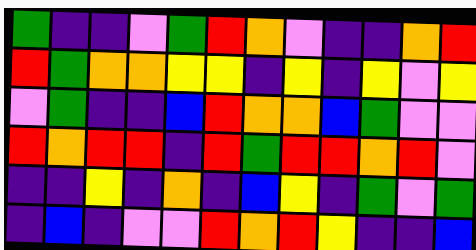[["green", "indigo", "indigo", "violet", "green", "red", "orange", "violet", "indigo", "indigo", "orange", "red"], ["red", "green", "orange", "orange", "yellow", "yellow", "indigo", "yellow", "indigo", "yellow", "violet", "yellow"], ["violet", "green", "indigo", "indigo", "blue", "red", "orange", "orange", "blue", "green", "violet", "violet"], ["red", "orange", "red", "red", "indigo", "red", "green", "red", "red", "orange", "red", "violet"], ["indigo", "indigo", "yellow", "indigo", "orange", "indigo", "blue", "yellow", "indigo", "green", "violet", "green"], ["indigo", "blue", "indigo", "violet", "violet", "red", "orange", "red", "yellow", "indigo", "indigo", "blue"]]